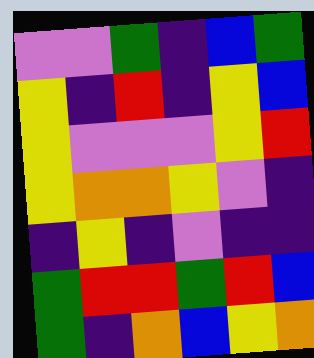[["violet", "violet", "green", "indigo", "blue", "green"], ["yellow", "indigo", "red", "indigo", "yellow", "blue"], ["yellow", "violet", "violet", "violet", "yellow", "red"], ["yellow", "orange", "orange", "yellow", "violet", "indigo"], ["indigo", "yellow", "indigo", "violet", "indigo", "indigo"], ["green", "red", "red", "green", "red", "blue"], ["green", "indigo", "orange", "blue", "yellow", "orange"]]